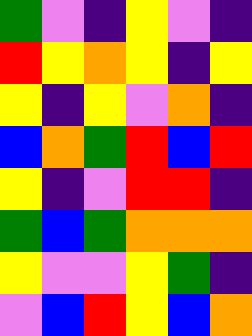[["green", "violet", "indigo", "yellow", "violet", "indigo"], ["red", "yellow", "orange", "yellow", "indigo", "yellow"], ["yellow", "indigo", "yellow", "violet", "orange", "indigo"], ["blue", "orange", "green", "red", "blue", "red"], ["yellow", "indigo", "violet", "red", "red", "indigo"], ["green", "blue", "green", "orange", "orange", "orange"], ["yellow", "violet", "violet", "yellow", "green", "indigo"], ["violet", "blue", "red", "yellow", "blue", "orange"]]